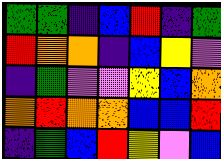[["green", "green", "indigo", "blue", "red", "indigo", "green"], ["red", "orange", "orange", "indigo", "blue", "yellow", "violet"], ["indigo", "green", "violet", "violet", "yellow", "blue", "orange"], ["orange", "red", "orange", "orange", "blue", "blue", "red"], ["indigo", "green", "blue", "red", "yellow", "violet", "blue"]]